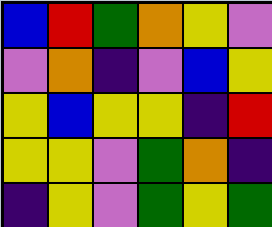[["blue", "red", "green", "orange", "yellow", "violet"], ["violet", "orange", "indigo", "violet", "blue", "yellow"], ["yellow", "blue", "yellow", "yellow", "indigo", "red"], ["yellow", "yellow", "violet", "green", "orange", "indigo"], ["indigo", "yellow", "violet", "green", "yellow", "green"]]